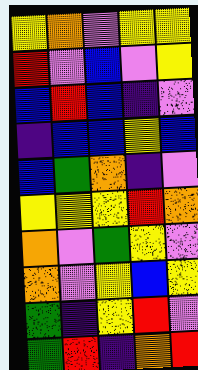[["yellow", "orange", "violet", "yellow", "yellow"], ["red", "violet", "blue", "violet", "yellow"], ["blue", "red", "blue", "indigo", "violet"], ["indigo", "blue", "blue", "yellow", "blue"], ["blue", "green", "orange", "indigo", "violet"], ["yellow", "yellow", "yellow", "red", "orange"], ["orange", "violet", "green", "yellow", "violet"], ["orange", "violet", "yellow", "blue", "yellow"], ["green", "indigo", "yellow", "red", "violet"], ["green", "red", "indigo", "orange", "red"]]